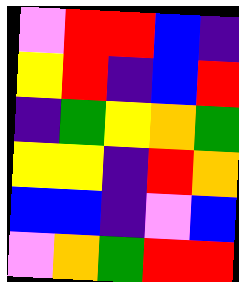[["violet", "red", "red", "blue", "indigo"], ["yellow", "red", "indigo", "blue", "red"], ["indigo", "green", "yellow", "orange", "green"], ["yellow", "yellow", "indigo", "red", "orange"], ["blue", "blue", "indigo", "violet", "blue"], ["violet", "orange", "green", "red", "red"]]